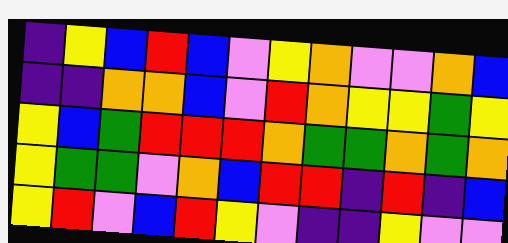[["indigo", "yellow", "blue", "red", "blue", "violet", "yellow", "orange", "violet", "violet", "orange", "blue"], ["indigo", "indigo", "orange", "orange", "blue", "violet", "red", "orange", "yellow", "yellow", "green", "yellow"], ["yellow", "blue", "green", "red", "red", "red", "orange", "green", "green", "orange", "green", "orange"], ["yellow", "green", "green", "violet", "orange", "blue", "red", "red", "indigo", "red", "indigo", "blue"], ["yellow", "red", "violet", "blue", "red", "yellow", "violet", "indigo", "indigo", "yellow", "violet", "violet"]]